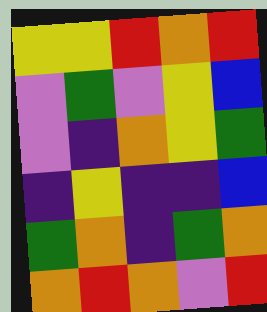[["yellow", "yellow", "red", "orange", "red"], ["violet", "green", "violet", "yellow", "blue"], ["violet", "indigo", "orange", "yellow", "green"], ["indigo", "yellow", "indigo", "indigo", "blue"], ["green", "orange", "indigo", "green", "orange"], ["orange", "red", "orange", "violet", "red"]]